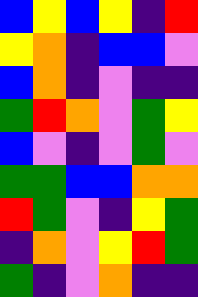[["blue", "yellow", "blue", "yellow", "indigo", "red"], ["yellow", "orange", "indigo", "blue", "blue", "violet"], ["blue", "orange", "indigo", "violet", "indigo", "indigo"], ["green", "red", "orange", "violet", "green", "yellow"], ["blue", "violet", "indigo", "violet", "green", "violet"], ["green", "green", "blue", "blue", "orange", "orange"], ["red", "green", "violet", "indigo", "yellow", "green"], ["indigo", "orange", "violet", "yellow", "red", "green"], ["green", "indigo", "violet", "orange", "indigo", "indigo"]]